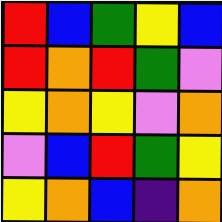[["red", "blue", "green", "yellow", "blue"], ["red", "orange", "red", "green", "violet"], ["yellow", "orange", "yellow", "violet", "orange"], ["violet", "blue", "red", "green", "yellow"], ["yellow", "orange", "blue", "indigo", "orange"]]